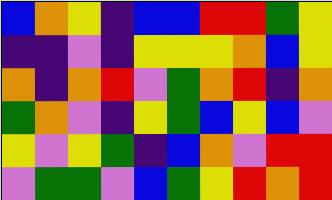[["blue", "orange", "yellow", "indigo", "blue", "blue", "red", "red", "green", "yellow"], ["indigo", "indigo", "violet", "indigo", "yellow", "yellow", "yellow", "orange", "blue", "yellow"], ["orange", "indigo", "orange", "red", "violet", "green", "orange", "red", "indigo", "orange"], ["green", "orange", "violet", "indigo", "yellow", "green", "blue", "yellow", "blue", "violet"], ["yellow", "violet", "yellow", "green", "indigo", "blue", "orange", "violet", "red", "red"], ["violet", "green", "green", "violet", "blue", "green", "yellow", "red", "orange", "red"]]